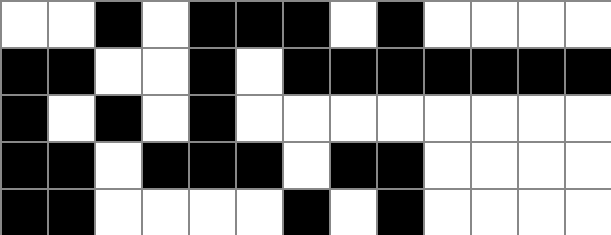[["white", "white", "black", "white", "black", "black", "black", "white", "black", "white", "white", "white", "white"], ["black", "black", "white", "white", "black", "white", "black", "black", "black", "black", "black", "black", "black"], ["black", "white", "black", "white", "black", "white", "white", "white", "white", "white", "white", "white", "white"], ["black", "black", "white", "black", "black", "black", "white", "black", "black", "white", "white", "white", "white"], ["black", "black", "white", "white", "white", "white", "black", "white", "black", "white", "white", "white", "white"]]